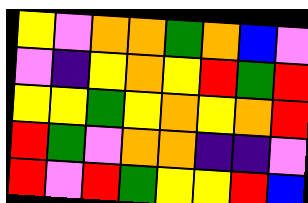[["yellow", "violet", "orange", "orange", "green", "orange", "blue", "violet"], ["violet", "indigo", "yellow", "orange", "yellow", "red", "green", "red"], ["yellow", "yellow", "green", "yellow", "orange", "yellow", "orange", "red"], ["red", "green", "violet", "orange", "orange", "indigo", "indigo", "violet"], ["red", "violet", "red", "green", "yellow", "yellow", "red", "blue"]]